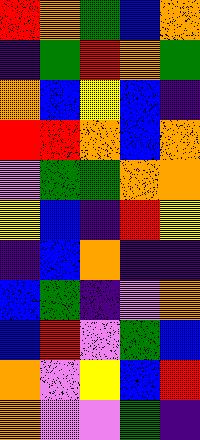[["red", "orange", "green", "blue", "orange"], ["indigo", "green", "red", "orange", "green"], ["orange", "blue", "yellow", "blue", "indigo"], ["red", "red", "orange", "blue", "orange"], ["violet", "green", "green", "orange", "orange"], ["yellow", "blue", "indigo", "red", "yellow"], ["indigo", "blue", "orange", "indigo", "indigo"], ["blue", "green", "indigo", "violet", "orange"], ["blue", "red", "violet", "green", "blue"], ["orange", "violet", "yellow", "blue", "red"], ["orange", "violet", "violet", "green", "indigo"]]